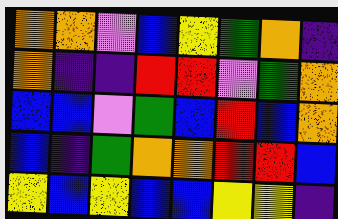[["orange", "orange", "violet", "blue", "yellow", "green", "orange", "indigo"], ["orange", "indigo", "indigo", "red", "red", "violet", "green", "orange"], ["blue", "blue", "violet", "green", "blue", "red", "blue", "orange"], ["blue", "indigo", "green", "orange", "orange", "red", "red", "blue"], ["yellow", "blue", "yellow", "blue", "blue", "yellow", "yellow", "indigo"]]